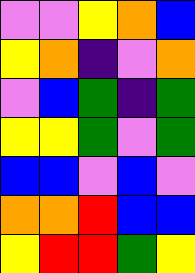[["violet", "violet", "yellow", "orange", "blue"], ["yellow", "orange", "indigo", "violet", "orange"], ["violet", "blue", "green", "indigo", "green"], ["yellow", "yellow", "green", "violet", "green"], ["blue", "blue", "violet", "blue", "violet"], ["orange", "orange", "red", "blue", "blue"], ["yellow", "red", "red", "green", "yellow"]]